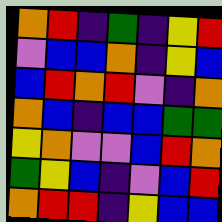[["orange", "red", "indigo", "green", "indigo", "yellow", "red"], ["violet", "blue", "blue", "orange", "indigo", "yellow", "blue"], ["blue", "red", "orange", "red", "violet", "indigo", "orange"], ["orange", "blue", "indigo", "blue", "blue", "green", "green"], ["yellow", "orange", "violet", "violet", "blue", "red", "orange"], ["green", "yellow", "blue", "indigo", "violet", "blue", "red"], ["orange", "red", "red", "indigo", "yellow", "blue", "blue"]]